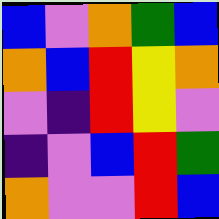[["blue", "violet", "orange", "green", "blue"], ["orange", "blue", "red", "yellow", "orange"], ["violet", "indigo", "red", "yellow", "violet"], ["indigo", "violet", "blue", "red", "green"], ["orange", "violet", "violet", "red", "blue"]]